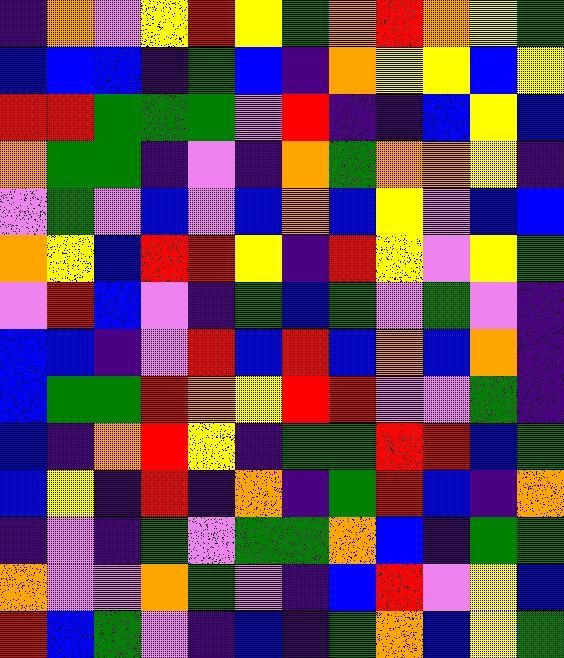[["indigo", "orange", "violet", "yellow", "red", "yellow", "green", "orange", "red", "orange", "yellow", "green"], ["blue", "blue", "blue", "indigo", "green", "blue", "indigo", "orange", "yellow", "yellow", "blue", "yellow"], ["red", "red", "green", "green", "green", "violet", "red", "indigo", "indigo", "blue", "yellow", "blue"], ["orange", "green", "green", "indigo", "violet", "indigo", "orange", "green", "orange", "orange", "yellow", "indigo"], ["violet", "green", "violet", "blue", "violet", "blue", "orange", "blue", "yellow", "violet", "blue", "blue"], ["orange", "yellow", "blue", "red", "red", "yellow", "indigo", "red", "yellow", "violet", "yellow", "green"], ["violet", "red", "blue", "violet", "indigo", "green", "blue", "green", "violet", "green", "violet", "indigo"], ["blue", "blue", "indigo", "violet", "red", "blue", "red", "blue", "orange", "blue", "orange", "indigo"], ["blue", "green", "green", "red", "orange", "yellow", "red", "red", "violet", "violet", "green", "indigo"], ["blue", "indigo", "orange", "red", "yellow", "indigo", "green", "green", "red", "red", "blue", "green"], ["blue", "yellow", "indigo", "red", "indigo", "orange", "indigo", "green", "red", "blue", "indigo", "orange"], ["indigo", "violet", "indigo", "green", "violet", "green", "green", "orange", "blue", "indigo", "green", "green"], ["orange", "violet", "violet", "orange", "green", "violet", "indigo", "blue", "red", "violet", "yellow", "blue"], ["red", "blue", "green", "violet", "indigo", "blue", "indigo", "green", "orange", "blue", "yellow", "green"]]